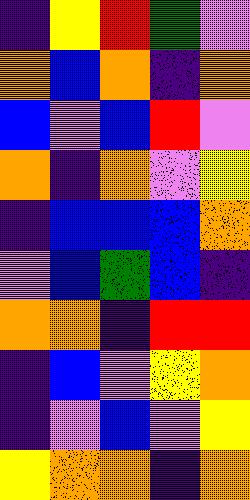[["indigo", "yellow", "red", "green", "violet"], ["orange", "blue", "orange", "indigo", "orange"], ["blue", "violet", "blue", "red", "violet"], ["orange", "indigo", "orange", "violet", "yellow"], ["indigo", "blue", "blue", "blue", "orange"], ["violet", "blue", "green", "blue", "indigo"], ["orange", "orange", "indigo", "red", "red"], ["indigo", "blue", "violet", "yellow", "orange"], ["indigo", "violet", "blue", "violet", "yellow"], ["yellow", "orange", "orange", "indigo", "orange"]]